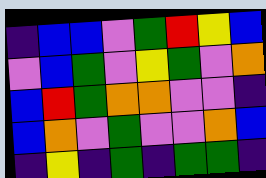[["indigo", "blue", "blue", "violet", "green", "red", "yellow", "blue"], ["violet", "blue", "green", "violet", "yellow", "green", "violet", "orange"], ["blue", "red", "green", "orange", "orange", "violet", "violet", "indigo"], ["blue", "orange", "violet", "green", "violet", "violet", "orange", "blue"], ["indigo", "yellow", "indigo", "green", "indigo", "green", "green", "indigo"]]